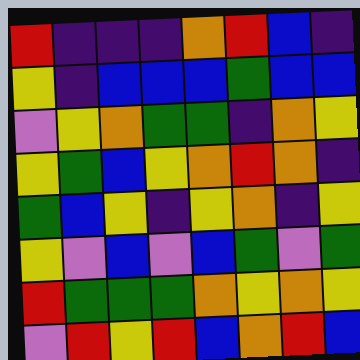[["red", "indigo", "indigo", "indigo", "orange", "red", "blue", "indigo"], ["yellow", "indigo", "blue", "blue", "blue", "green", "blue", "blue"], ["violet", "yellow", "orange", "green", "green", "indigo", "orange", "yellow"], ["yellow", "green", "blue", "yellow", "orange", "red", "orange", "indigo"], ["green", "blue", "yellow", "indigo", "yellow", "orange", "indigo", "yellow"], ["yellow", "violet", "blue", "violet", "blue", "green", "violet", "green"], ["red", "green", "green", "green", "orange", "yellow", "orange", "yellow"], ["violet", "red", "yellow", "red", "blue", "orange", "red", "blue"]]